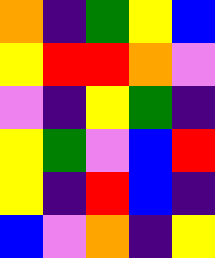[["orange", "indigo", "green", "yellow", "blue"], ["yellow", "red", "red", "orange", "violet"], ["violet", "indigo", "yellow", "green", "indigo"], ["yellow", "green", "violet", "blue", "red"], ["yellow", "indigo", "red", "blue", "indigo"], ["blue", "violet", "orange", "indigo", "yellow"]]